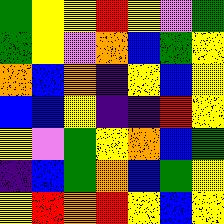[["green", "yellow", "yellow", "red", "yellow", "violet", "green"], ["green", "yellow", "violet", "orange", "blue", "green", "yellow"], ["orange", "blue", "orange", "indigo", "yellow", "blue", "yellow"], ["blue", "blue", "yellow", "indigo", "indigo", "red", "yellow"], ["yellow", "violet", "green", "yellow", "orange", "blue", "green"], ["indigo", "blue", "green", "orange", "blue", "green", "yellow"], ["yellow", "red", "orange", "red", "yellow", "blue", "yellow"]]